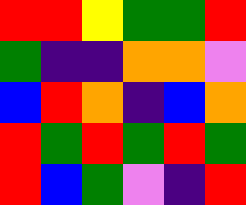[["red", "red", "yellow", "green", "green", "red"], ["green", "indigo", "indigo", "orange", "orange", "violet"], ["blue", "red", "orange", "indigo", "blue", "orange"], ["red", "green", "red", "green", "red", "green"], ["red", "blue", "green", "violet", "indigo", "red"]]